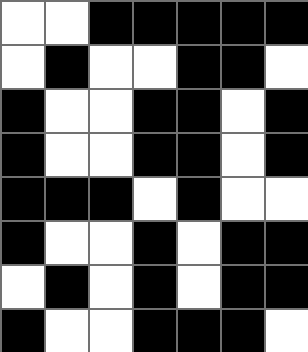[["white", "white", "black", "black", "black", "black", "black"], ["white", "black", "white", "white", "black", "black", "white"], ["black", "white", "white", "black", "black", "white", "black"], ["black", "white", "white", "black", "black", "white", "black"], ["black", "black", "black", "white", "black", "white", "white"], ["black", "white", "white", "black", "white", "black", "black"], ["white", "black", "white", "black", "white", "black", "black"], ["black", "white", "white", "black", "black", "black", "white"]]